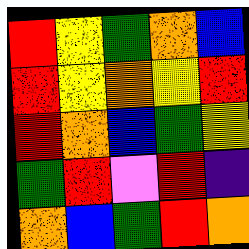[["red", "yellow", "green", "orange", "blue"], ["red", "yellow", "orange", "yellow", "red"], ["red", "orange", "blue", "green", "yellow"], ["green", "red", "violet", "red", "indigo"], ["orange", "blue", "green", "red", "orange"]]